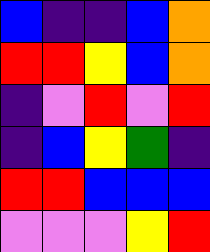[["blue", "indigo", "indigo", "blue", "orange"], ["red", "red", "yellow", "blue", "orange"], ["indigo", "violet", "red", "violet", "red"], ["indigo", "blue", "yellow", "green", "indigo"], ["red", "red", "blue", "blue", "blue"], ["violet", "violet", "violet", "yellow", "red"]]